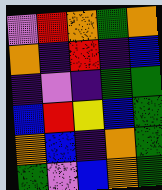[["violet", "red", "orange", "green", "orange"], ["orange", "indigo", "red", "indigo", "blue"], ["indigo", "violet", "indigo", "green", "green"], ["blue", "red", "yellow", "blue", "green"], ["orange", "blue", "indigo", "orange", "green"], ["green", "violet", "blue", "orange", "green"]]